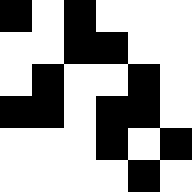[["black", "white", "black", "white", "white", "white"], ["white", "white", "black", "black", "white", "white"], ["white", "black", "white", "white", "black", "white"], ["black", "black", "white", "black", "black", "white"], ["white", "white", "white", "black", "white", "black"], ["white", "white", "white", "white", "black", "white"]]